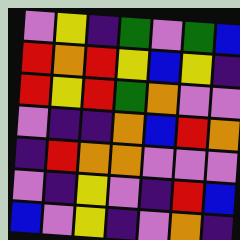[["violet", "yellow", "indigo", "green", "violet", "green", "blue"], ["red", "orange", "red", "yellow", "blue", "yellow", "indigo"], ["red", "yellow", "red", "green", "orange", "violet", "violet"], ["violet", "indigo", "indigo", "orange", "blue", "red", "orange"], ["indigo", "red", "orange", "orange", "violet", "violet", "violet"], ["violet", "indigo", "yellow", "violet", "indigo", "red", "blue"], ["blue", "violet", "yellow", "indigo", "violet", "orange", "indigo"]]